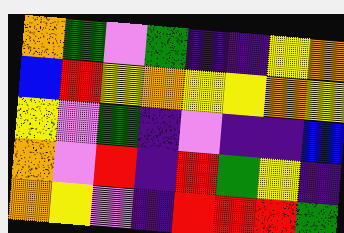[["orange", "green", "violet", "green", "indigo", "indigo", "yellow", "orange"], ["blue", "red", "yellow", "orange", "yellow", "yellow", "orange", "yellow"], ["yellow", "violet", "green", "indigo", "violet", "indigo", "indigo", "blue"], ["orange", "violet", "red", "indigo", "red", "green", "yellow", "indigo"], ["orange", "yellow", "violet", "indigo", "red", "red", "red", "green"]]